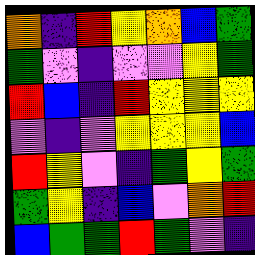[["orange", "indigo", "red", "yellow", "orange", "blue", "green"], ["green", "violet", "indigo", "violet", "violet", "yellow", "green"], ["red", "blue", "indigo", "red", "yellow", "yellow", "yellow"], ["violet", "indigo", "violet", "yellow", "yellow", "yellow", "blue"], ["red", "yellow", "violet", "indigo", "green", "yellow", "green"], ["green", "yellow", "indigo", "blue", "violet", "orange", "red"], ["blue", "green", "green", "red", "green", "violet", "indigo"]]